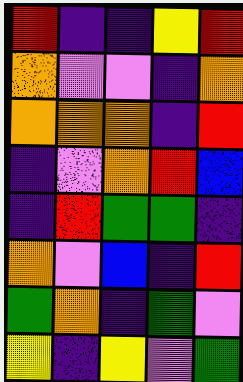[["red", "indigo", "indigo", "yellow", "red"], ["orange", "violet", "violet", "indigo", "orange"], ["orange", "orange", "orange", "indigo", "red"], ["indigo", "violet", "orange", "red", "blue"], ["indigo", "red", "green", "green", "indigo"], ["orange", "violet", "blue", "indigo", "red"], ["green", "orange", "indigo", "green", "violet"], ["yellow", "indigo", "yellow", "violet", "green"]]